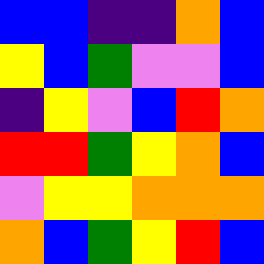[["blue", "blue", "indigo", "indigo", "orange", "blue"], ["yellow", "blue", "green", "violet", "violet", "blue"], ["indigo", "yellow", "violet", "blue", "red", "orange"], ["red", "red", "green", "yellow", "orange", "blue"], ["violet", "yellow", "yellow", "orange", "orange", "orange"], ["orange", "blue", "green", "yellow", "red", "blue"]]